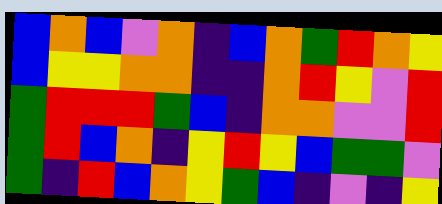[["blue", "orange", "blue", "violet", "orange", "indigo", "blue", "orange", "green", "red", "orange", "yellow"], ["blue", "yellow", "yellow", "orange", "orange", "indigo", "indigo", "orange", "red", "yellow", "violet", "red"], ["green", "red", "red", "red", "green", "blue", "indigo", "orange", "orange", "violet", "violet", "red"], ["green", "red", "blue", "orange", "indigo", "yellow", "red", "yellow", "blue", "green", "green", "violet"], ["green", "indigo", "red", "blue", "orange", "yellow", "green", "blue", "indigo", "violet", "indigo", "yellow"]]